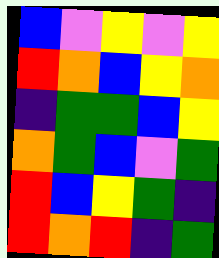[["blue", "violet", "yellow", "violet", "yellow"], ["red", "orange", "blue", "yellow", "orange"], ["indigo", "green", "green", "blue", "yellow"], ["orange", "green", "blue", "violet", "green"], ["red", "blue", "yellow", "green", "indigo"], ["red", "orange", "red", "indigo", "green"]]